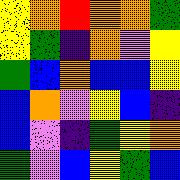[["yellow", "orange", "red", "orange", "orange", "green"], ["yellow", "green", "indigo", "orange", "violet", "yellow"], ["green", "blue", "orange", "blue", "blue", "yellow"], ["blue", "orange", "violet", "yellow", "blue", "indigo"], ["blue", "violet", "indigo", "green", "yellow", "orange"], ["green", "violet", "blue", "yellow", "green", "blue"]]